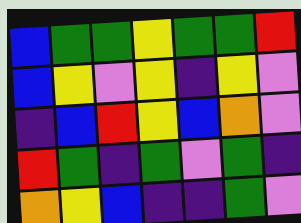[["blue", "green", "green", "yellow", "green", "green", "red"], ["blue", "yellow", "violet", "yellow", "indigo", "yellow", "violet"], ["indigo", "blue", "red", "yellow", "blue", "orange", "violet"], ["red", "green", "indigo", "green", "violet", "green", "indigo"], ["orange", "yellow", "blue", "indigo", "indigo", "green", "violet"]]